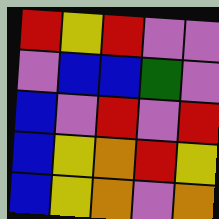[["red", "yellow", "red", "violet", "violet"], ["violet", "blue", "blue", "green", "violet"], ["blue", "violet", "red", "violet", "red"], ["blue", "yellow", "orange", "red", "yellow"], ["blue", "yellow", "orange", "violet", "orange"]]